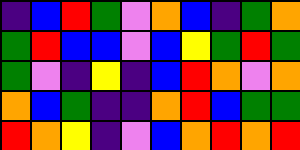[["indigo", "blue", "red", "green", "violet", "orange", "blue", "indigo", "green", "orange"], ["green", "red", "blue", "blue", "violet", "blue", "yellow", "green", "red", "green"], ["green", "violet", "indigo", "yellow", "indigo", "blue", "red", "orange", "violet", "orange"], ["orange", "blue", "green", "indigo", "indigo", "orange", "red", "blue", "green", "green"], ["red", "orange", "yellow", "indigo", "violet", "blue", "orange", "red", "orange", "red"]]